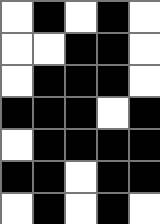[["white", "black", "white", "black", "white"], ["white", "white", "black", "black", "white"], ["white", "black", "black", "black", "white"], ["black", "black", "black", "white", "black"], ["white", "black", "black", "black", "black"], ["black", "black", "white", "black", "black"], ["white", "black", "white", "black", "white"]]